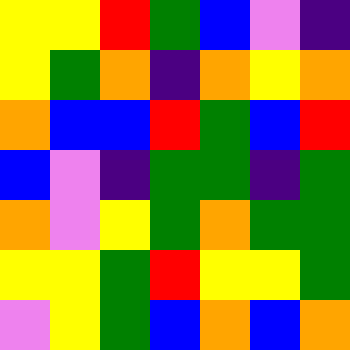[["yellow", "yellow", "red", "green", "blue", "violet", "indigo"], ["yellow", "green", "orange", "indigo", "orange", "yellow", "orange"], ["orange", "blue", "blue", "red", "green", "blue", "red"], ["blue", "violet", "indigo", "green", "green", "indigo", "green"], ["orange", "violet", "yellow", "green", "orange", "green", "green"], ["yellow", "yellow", "green", "red", "yellow", "yellow", "green"], ["violet", "yellow", "green", "blue", "orange", "blue", "orange"]]